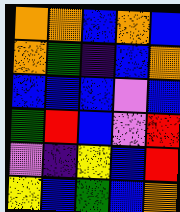[["orange", "orange", "blue", "orange", "blue"], ["orange", "green", "indigo", "blue", "orange"], ["blue", "blue", "blue", "violet", "blue"], ["green", "red", "blue", "violet", "red"], ["violet", "indigo", "yellow", "blue", "red"], ["yellow", "blue", "green", "blue", "orange"]]